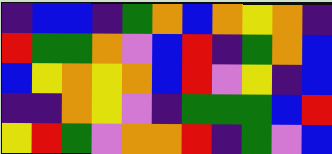[["indigo", "blue", "blue", "indigo", "green", "orange", "blue", "orange", "yellow", "orange", "indigo"], ["red", "green", "green", "orange", "violet", "blue", "red", "indigo", "green", "orange", "blue"], ["blue", "yellow", "orange", "yellow", "orange", "blue", "red", "violet", "yellow", "indigo", "blue"], ["indigo", "indigo", "orange", "yellow", "violet", "indigo", "green", "green", "green", "blue", "red"], ["yellow", "red", "green", "violet", "orange", "orange", "red", "indigo", "green", "violet", "blue"]]